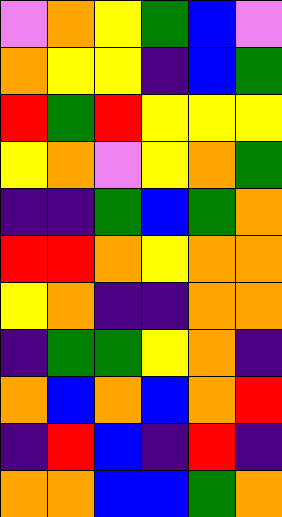[["violet", "orange", "yellow", "green", "blue", "violet"], ["orange", "yellow", "yellow", "indigo", "blue", "green"], ["red", "green", "red", "yellow", "yellow", "yellow"], ["yellow", "orange", "violet", "yellow", "orange", "green"], ["indigo", "indigo", "green", "blue", "green", "orange"], ["red", "red", "orange", "yellow", "orange", "orange"], ["yellow", "orange", "indigo", "indigo", "orange", "orange"], ["indigo", "green", "green", "yellow", "orange", "indigo"], ["orange", "blue", "orange", "blue", "orange", "red"], ["indigo", "red", "blue", "indigo", "red", "indigo"], ["orange", "orange", "blue", "blue", "green", "orange"]]